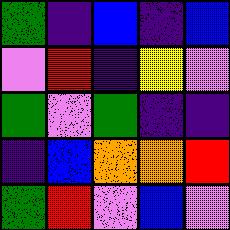[["green", "indigo", "blue", "indigo", "blue"], ["violet", "red", "indigo", "yellow", "violet"], ["green", "violet", "green", "indigo", "indigo"], ["indigo", "blue", "orange", "orange", "red"], ["green", "red", "violet", "blue", "violet"]]